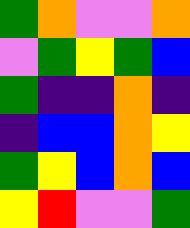[["green", "orange", "violet", "violet", "orange"], ["violet", "green", "yellow", "green", "blue"], ["green", "indigo", "indigo", "orange", "indigo"], ["indigo", "blue", "blue", "orange", "yellow"], ["green", "yellow", "blue", "orange", "blue"], ["yellow", "red", "violet", "violet", "green"]]